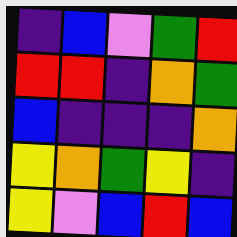[["indigo", "blue", "violet", "green", "red"], ["red", "red", "indigo", "orange", "green"], ["blue", "indigo", "indigo", "indigo", "orange"], ["yellow", "orange", "green", "yellow", "indigo"], ["yellow", "violet", "blue", "red", "blue"]]